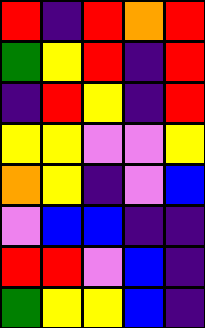[["red", "indigo", "red", "orange", "red"], ["green", "yellow", "red", "indigo", "red"], ["indigo", "red", "yellow", "indigo", "red"], ["yellow", "yellow", "violet", "violet", "yellow"], ["orange", "yellow", "indigo", "violet", "blue"], ["violet", "blue", "blue", "indigo", "indigo"], ["red", "red", "violet", "blue", "indigo"], ["green", "yellow", "yellow", "blue", "indigo"]]